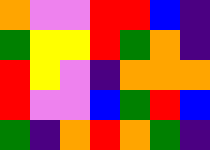[["orange", "violet", "violet", "red", "red", "blue", "indigo"], ["green", "yellow", "yellow", "red", "green", "orange", "indigo"], ["red", "yellow", "violet", "indigo", "orange", "orange", "orange"], ["red", "violet", "violet", "blue", "green", "red", "blue"], ["green", "indigo", "orange", "red", "orange", "green", "indigo"]]